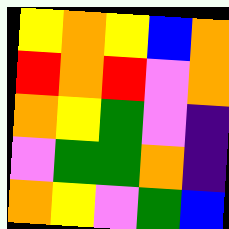[["yellow", "orange", "yellow", "blue", "orange"], ["red", "orange", "red", "violet", "orange"], ["orange", "yellow", "green", "violet", "indigo"], ["violet", "green", "green", "orange", "indigo"], ["orange", "yellow", "violet", "green", "blue"]]